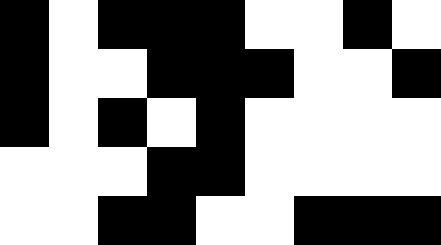[["black", "white", "black", "black", "black", "white", "white", "black", "white"], ["black", "white", "white", "black", "black", "black", "white", "white", "black"], ["black", "white", "black", "white", "black", "white", "white", "white", "white"], ["white", "white", "white", "black", "black", "white", "white", "white", "white"], ["white", "white", "black", "black", "white", "white", "black", "black", "black"]]